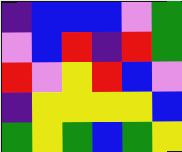[["indigo", "blue", "blue", "blue", "violet", "green"], ["violet", "blue", "red", "indigo", "red", "green"], ["red", "violet", "yellow", "red", "blue", "violet"], ["indigo", "yellow", "yellow", "yellow", "yellow", "blue"], ["green", "yellow", "green", "blue", "green", "yellow"]]